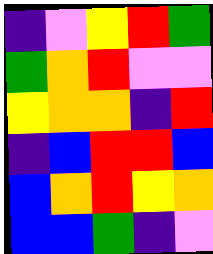[["indigo", "violet", "yellow", "red", "green"], ["green", "orange", "red", "violet", "violet"], ["yellow", "orange", "orange", "indigo", "red"], ["indigo", "blue", "red", "red", "blue"], ["blue", "orange", "red", "yellow", "orange"], ["blue", "blue", "green", "indigo", "violet"]]